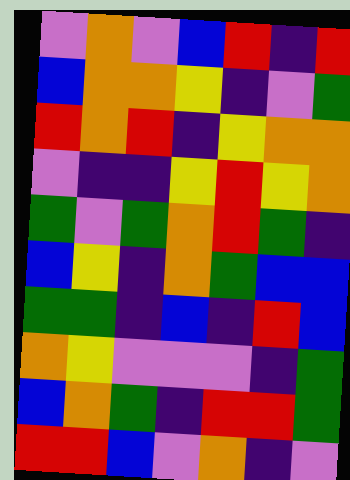[["violet", "orange", "violet", "blue", "red", "indigo", "red"], ["blue", "orange", "orange", "yellow", "indigo", "violet", "green"], ["red", "orange", "red", "indigo", "yellow", "orange", "orange"], ["violet", "indigo", "indigo", "yellow", "red", "yellow", "orange"], ["green", "violet", "green", "orange", "red", "green", "indigo"], ["blue", "yellow", "indigo", "orange", "green", "blue", "blue"], ["green", "green", "indigo", "blue", "indigo", "red", "blue"], ["orange", "yellow", "violet", "violet", "violet", "indigo", "green"], ["blue", "orange", "green", "indigo", "red", "red", "green"], ["red", "red", "blue", "violet", "orange", "indigo", "violet"]]